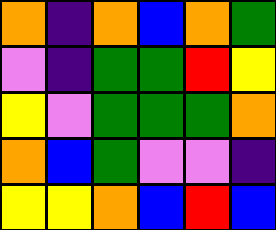[["orange", "indigo", "orange", "blue", "orange", "green"], ["violet", "indigo", "green", "green", "red", "yellow"], ["yellow", "violet", "green", "green", "green", "orange"], ["orange", "blue", "green", "violet", "violet", "indigo"], ["yellow", "yellow", "orange", "blue", "red", "blue"]]